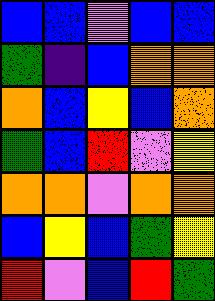[["blue", "blue", "violet", "blue", "blue"], ["green", "indigo", "blue", "orange", "orange"], ["orange", "blue", "yellow", "blue", "orange"], ["green", "blue", "red", "violet", "yellow"], ["orange", "orange", "violet", "orange", "orange"], ["blue", "yellow", "blue", "green", "yellow"], ["red", "violet", "blue", "red", "green"]]